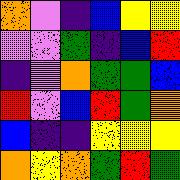[["orange", "violet", "indigo", "blue", "yellow", "yellow"], ["violet", "violet", "green", "indigo", "blue", "red"], ["indigo", "violet", "orange", "green", "green", "blue"], ["red", "violet", "blue", "red", "green", "orange"], ["blue", "indigo", "indigo", "yellow", "yellow", "yellow"], ["orange", "yellow", "orange", "green", "red", "green"]]